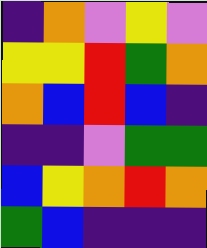[["indigo", "orange", "violet", "yellow", "violet"], ["yellow", "yellow", "red", "green", "orange"], ["orange", "blue", "red", "blue", "indigo"], ["indigo", "indigo", "violet", "green", "green"], ["blue", "yellow", "orange", "red", "orange"], ["green", "blue", "indigo", "indigo", "indigo"]]